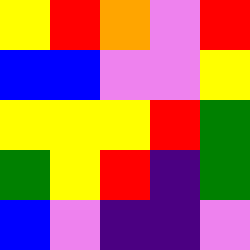[["yellow", "red", "orange", "violet", "red"], ["blue", "blue", "violet", "violet", "yellow"], ["yellow", "yellow", "yellow", "red", "green"], ["green", "yellow", "red", "indigo", "green"], ["blue", "violet", "indigo", "indigo", "violet"]]